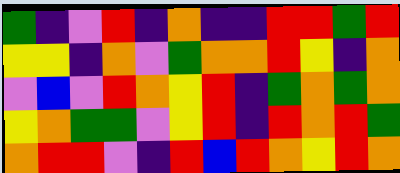[["green", "indigo", "violet", "red", "indigo", "orange", "indigo", "indigo", "red", "red", "green", "red"], ["yellow", "yellow", "indigo", "orange", "violet", "green", "orange", "orange", "red", "yellow", "indigo", "orange"], ["violet", "blue", "violet", "red", "orange", "yellow", "red", "indigo", "green", "orange", "green", "orange"], ["yellow", "orange", "green", "green", "violet", "yellow", "red", "indigo", "red", "orange", "red", "green"], ["orange", "red", "red", "violet", "indigo", "red", "blue", "red", "orange", "yellow", "red", "orange"]]